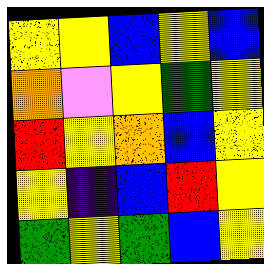[["yellow", "yellow", "blue", "yellow", "blue"], ["orange", "violet", "yellow", "green", "yellow"], ["red", "yellow", "orange", "blue", "yellow"], ["yellow", "indigo", "blue", "red", "yellow"], ["green", "yellow", "green", "blue", "yellow"]]